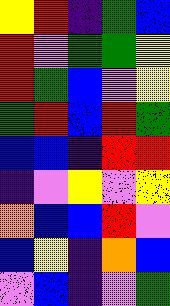[["yellow", "red", "indigo", "green", "blue"], ["red", "violet", "green", "green", "yellow"], ["red", "green", "blue", "violet", "yellow"], ["green", "red", "blue", "red", "green"], ["blue", "blue", "indigo", "red", "red"], ["indigo", "violet", "yellow", "violet", "yellow"], ["orange", "blue", "blue", "red", "violet"], ["blue", "yellow", "indigo", "orange", "blue"], ["violet", "blue", "indigo", "violet", "green"]]